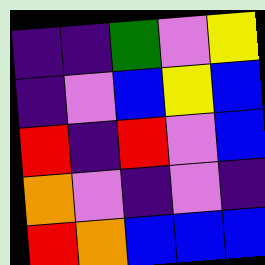[["indigo", "indigo", "green", "violet", "yellow"], ["indigo", "violet", "blue", "yellow", "blue"], ["red", "indigo", "red", "violet", "blue"], ["orange", "violet", "indigo", "violet", "indigo"], ["red", "orange", "blue", "blue", "blue"]]